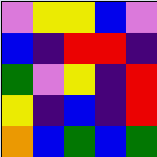[["violet", "yellow", "yellow", "blue", "violet"], ["blue", "indigo", "red", "red", "indigo"], ["green", "violet", "yellow", "indigo", "red"], ["yellow", "indigo", "blue", "indigo", "red"], ["orange", "blue", "green", "blue", "green"]]